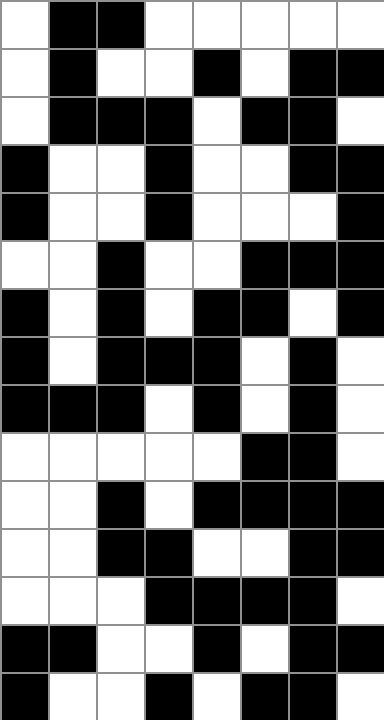[["white", "black", "black", "white", "white", "white", "white", "white"], ["white", "black", "white", "white", "black", "white", "black", "black"], ["white", "black", "black", "black", "white", "black", "black", "white"], ["black", "white", "white", "black", "white", "white", "black", "black"], ["black", "white", "white", "black", "white", "white", "white", "black"], ["white", "white", "black", "white", "white", "black", "black", "black"], ["black", "white", "black", "white", "black", "black", "white", "black"], ["black", "white", "black", "black", "black", "white", "black", "white"], ["black", "black", "black", "white", "black", "white", "black", "white"], ["white", "white", "white", "white", "white", "black", "black", "white"], ["white", "white", "black", "white", "black", "black", "black", "black"], ["white", "white", "black", "black", "white", "white", "black", "black"], ["white", "white", "white", "black", "black", "black", "black", "white"], ["black", "black", "white", "white", "black", "white", "black", "black"], ["black", "white", "white", "black", "white", "black", "black", "white"]]